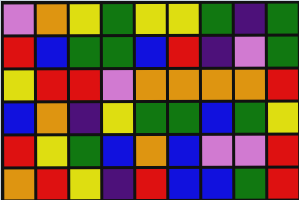[["violet", "orange", "yellow", "green", "yellow", "yellow", "green", "indigo", "green"], ["red", "blue", "green", "green", "blue", "red", "indigo", "violet", "green"], ["yellow", "red", "red", "violet", "orange", "orange", "orange", "orange", "red"], ["blue", "orange", "indigo", "yellow", "green", "green", "blue", "green", "yellow"], ["red", "yellow", "green", "blue", "orange", "blue", "violet", "violet", "red"], ["orange", "red", "yellow", "indigo", "red", "blue", "blue", "green", "red"]]